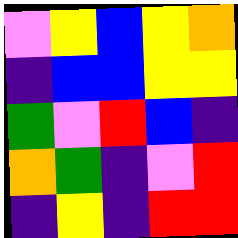[["violet", "yellow", "blue", "yellow", "orange"], ["indigo", "blue", "blue", "yellow", "yellow"], ["green", "violet", "red", "blue", "indigo"], ["orange", "green", "indigo", "violet", "red"], ["indigo", "yellow", "indigo", "red", "red"]]